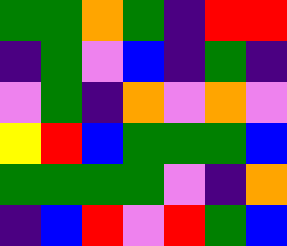[["green", "green", "orange", "green", "indigo", "red", "red"], ["indigo", "green", "violet", "blue", "indigo", "green", "indigo"], ["violet", "green", "indigo", "orange", "violet", "orange", "violet"], ["yellow", "red", "blue", "green", "green", "green", "blue"], ["green", "green", "green", "green", "violet", "indigo", "orange"], ["indigo", "blue", "red", "violet", "red", "green", "blue"]]